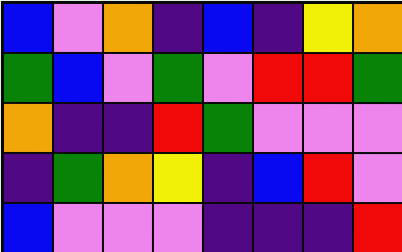[["blue", "violet", "orange", "indigo", "blue", "indigo", "yellow", "orange"], ["green", "blue", "violet", "green", "violet", "red", "red", "green"], ["orange", "indigo", "indigo", "red", "green", "violet", "violet", "violet"], ["indigo", "green", "orange", "yellow", "indigo", "blue", "red", "violet"], ["blue", "violet", "violet", "violet", "indigo", "indigo", "indigo", "red"]]